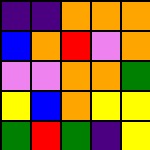[["indigo", "indigo", "orange", "orange", "orange"], ["blue", "orange", "red", "violet", "orange"], ["violet", "violet", "orange", "orange", "green"], ["yellow", "blue", "orange", "yellow", "yellow"], ["green", "red", "green", "indigo", "yellow"]]